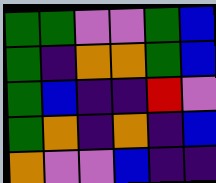[["green", "green", "violet", "violet", "green", "blue"], ["green", "indigo", "orange", "orange", "green", "blue"], ["green", "blue", "indigo", "indigo", "red", "violet"], ["green", "orange", "indigo", "orange", "indigo", "blue"], ["orange", "violet", "violet", "blue", "indigo", "indigo"]]